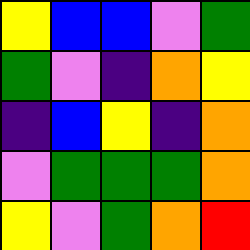[["yellow", "blue", "blue", "violet", "green"], ["green", "violet", "indigo", "orange", "yellow"], ["indigo", "blue", "yellow", "indigo", "orange"], ["violet", "green", "green", "green", "orange"], ["yellow", "violet", "green", "orange", "red"]]